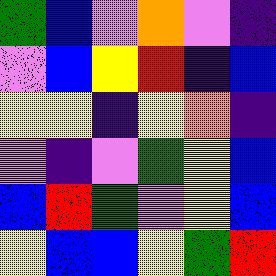[["green", "blue", "violet", "orange", "violet", "indigo"], ["violet", "blue", "yellow", "red", "indigo", "blue"], ["yellow", "yellow", "indigo", "yellow", "orange", "indigo"], ["violet", "indigo", "violet", "green", "yellow", "blue"], ["blue", "red", "green", "violet", "yellow", "blue"], ["yellow", "blue", "blue", "yellow", "green", "red"]]